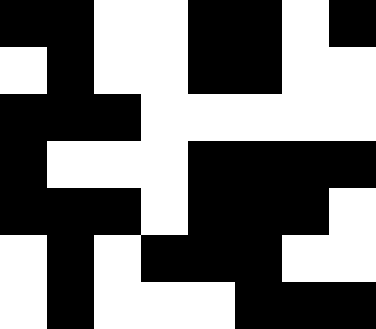[["black", "black", "white", "white", "black", "black", "white", "black"], ["white", "black", "white", "white", "black", "black", "white", "white"], ["black", "black", "black", "white", "white", "white", "white", "white"], ["black", "white", "white", "white", "black", "black", "black", "black"], ["black", "black", "black", "white", "black", "black", "black", "white"], ["white", "black", "white", "black", "black", "black", "white", "white"], ["white", "black", "white", "white", "white", "black", "black", "black"]]